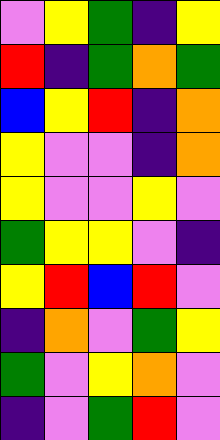[["violet", "yellow", "green", "indigo", "yellow"], ["red", "indigo", "green", "orange", "green"], ["blue", "yellow", "red", "indigo", "orange"], ["yellow", "violet", "violet", "indigo", "orange"], ["yellow", "violet", "violet", "yellow", "violet"], ["green", "yellow", "yellow", "violet", "indigo"], ["yellow", "red", "blue", "red", "violet"], ["indigo", "orange", "violet", "green", "yellow"], ["green", "violet", "yellow", "orange", "violet"], ["indigo", "violet", "green", "red", "violet"]]